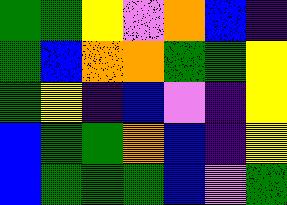[["green", "green", "yellow", "violet", "orange", "blue", "indigo"], ["green", "blue", "orange", "orange", "green", "green", "yellow"], ["green", "yellow", "indigo", "blue", "violet", "indigo", "yellow"], ["blue", "green", "green", "orange", "blue", "indigo", "yellow"], ["blue", "green", "green", "green", "blue", "violet", "green"]]